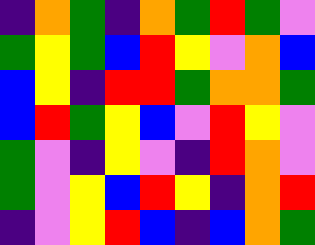[["indigo", "orange", "green", "indigo", "orange", "green", "red", "green", "violet"], ["green", "yellow", "green", "blue", "red", "yellow", "violet", "orange", "blue"], ["blue", "yellow", "indigo", "red", "red", "green", "orange", "orange", "green"], ["blue", "red", "green", "yellow", "blue", "violet", "red", "yellow", "violet"], ["green", "violet", "indigo", "yellow", "violet", "indigo", "red", "orange", "violet"], ["green", "violet", "yellow", "blue", "red", "yellow", "indigo", "orange", "red"], ["indigo", "violet", "yellow", "red", "blue", "indigo", "blue", "orange", "green"]]